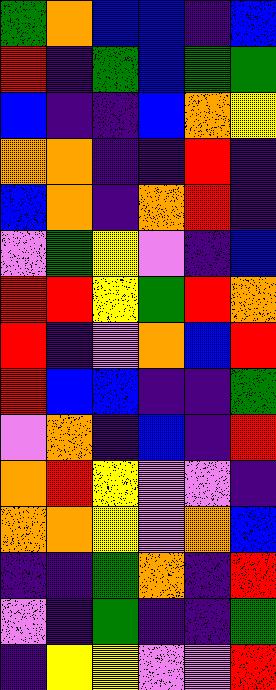[["green", "orange", "blue", "blue", "indigo", "blue"], ["red", "indigo", "green", "blue", "green", "green"], ["blue", "indigo", "indigo", "blue", "orange", "yellow"], ["orange", "orange", "indigo", "indigo", "red", "indigo"], ["blue", "orange", "indigo", "orange", "red", "indigo"], ["violet", "green", "yellow", "violet", "indigo", "blue"], ["red", "red", "yellow", "green", "red", "orange"], ["red", "indigo", "violet", "orange", "blue", "red"], ["red", "blue", "blue", "indigo", "indigo", "green"], ["violet", "orange", "indigo", "blue", "indigo", "red"], ["orange", "red", "yellow", "violet", "violet", "indigo"], ["orange", "orange", "yellow", "violet", "orange", "blue"], ["indigo", "indigo", "green", "orange", "indigo", "red"], ["violet", "indigo", "green", "indigo", "indigo", "green"], ["indigo", "yellow", "yellow", "violet", "violet", "red"]]